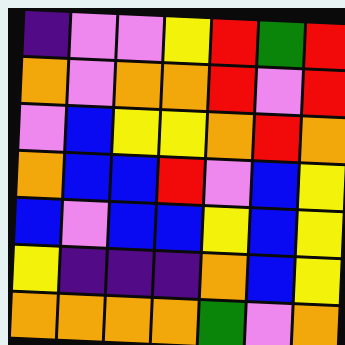[["indigo", "violet", "violet", "yellow", "red", "green", "red"], ["orange", "violet", "orange", "orange", "red", "violet", "red"], ["violet", "blue", "yellow", "yellow", "orange", "red", "orange"], ["orange", "blue", "blue", "red", "violet", "blue", "yellow"], ["blue", "violet", "blue", "blue", "yellow", "blue", "yellow"], ["yellow", "indigo", "indigo", "indigo", "orange", "blue", "yellow"], ["orange", "orange", "orange", "orange", "green", "violet", "orange"]]